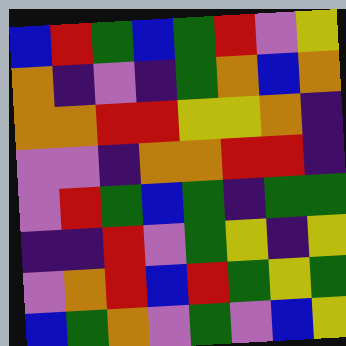[["blue", "red", "green", "blue", "green", "red", "violet", "yellow"], ["orange", "indigo", "violet", "indigo", "green", "orange", "blue", "orange"], ["orange", "orange", "red", "red", "yellow", "yellow", "orange", "indigo"], ["violet", "violet", "indigo", "orange", "orange", "red", "red", "indigo"], ["violet", "red", "green", "blue", "green", "indigo", "green", "green"], ["indigo", "indigo", "red", "violet", "green", "yellow", "indigo", "yellow"], ["violet", "orange", "red", "blue", "red", "green", "yellow", "green"], ["blue", "green", "orange", "violet", "green", "violet", "blue", "yellow"]]